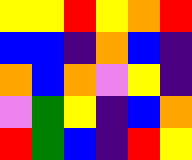[["yellow", "yellow", "red", "yellow", "orange", "red"], ["blue", "blue", "indigo", "orange", "blue", "indigo"], ["orange", "blue", "orange", "violet", "yellow", "indigo"], ["violet", "green", "yellow", "indigo", "blue", "orange"], ["red", "green", "blue", "indigo", "red", "yellow"]]